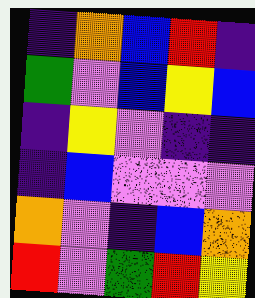[["indigo", "orange", "blue", "red", "indigo"], ["green", "violet", "blue", "yellow", "blue"], ["indigo", "yellow", "violet", "indigo", "indigo"], ["indigo", "blue", "violet", "violet", "violet"], ["orange", "violet", "indigo", "blue", "orange"], ["red", "violet", "green", "red", "yellow"]]